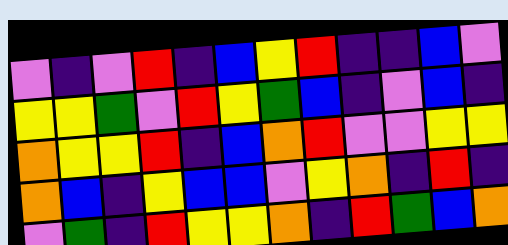[["violet", "indigo", "violet", "red", "indigo", "blue", "yellow", "red", "indigo", "indigo", "blue", "violet"], ["yellow", "yellow", "green", "violet", "red", "yellow", "green", "blue", "indigo", "violet", "blue", "indigo"], ["orange", "yellow", "yellow", "red", "indigo", "blue", "orange", "red", "violet", "violet", "yellow", "yellow"], ["orange", "blue", "indigo", "yellow", "blue", "blue", "violet", "yellow", "orange", "indigo", "red", "indigo"], ["violet", "green", "indigo", "red", "yellow", "yellow", "orange", "indigo", "red", "green", "blue", "orange"]]